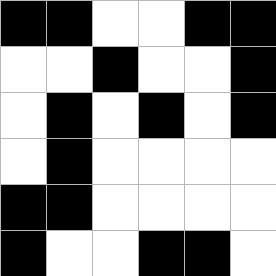[["black", "black", "white", "white", "black", "black"], ["white", "white", "black", "white", "white", "black"], ["white", "black", "white", "black", "white", "black"], ["white", "black", "white", "white", "white", "white"], ["black", "black", "white", "white", "white", "white"], ["black", "white", "white", "black", "black", "white"]]